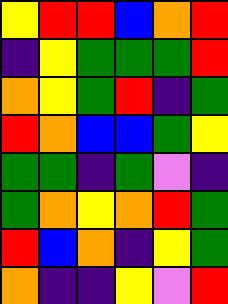[["yellow", "red", "red", "blue", "orange", "red"], ["indigo", "yellow", "green", "green", "green", "red"], ["orange", "yellow", "green", "red", "indigo", "green"], ["red", "orange", "blue", "blue", "green", "yellow"], ["green", "green", "indigo", "green", "violet", "indigo"], ["green", "orange", "yellow", "orange", "red", "green"], ["red", "blue", "orange", "indigo", "yellow", "green"], ["orange", "indigo", "indigo", "yellow", "violet", "red"]]